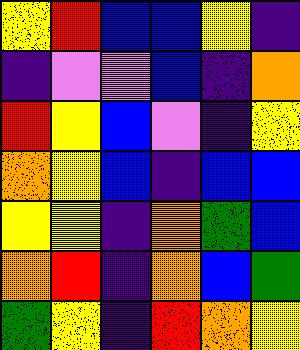[["yellow", "red", "blue", "blue", "yellow", "indigo"], ["indigo", "violet", "violet", "blue", "indigo", "orange"], ["red", "yellow", "blue", "violet", "indigo", "yellow"], ["orange", "yellow", "blue", "indigo", "blue", "blue"], ["yellow", "yellow", "indigo", "orange", "green", "blue"], ["orange", "red", "indigo", "orange", "blue", "green"], ["green", "yellow", "indigo", "red", "orange", "yellow"]]